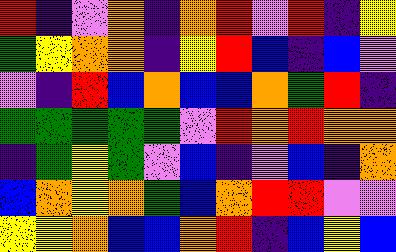[["red", "indigo", "violet", "orange", "indigo", "orange", "red", "violet", "red", "indigo", "yellow"], ["green", "yellow", "orange", "orange", "indigo", "yellow", "red", "blue", "indigo", "blue", "violet"], ["violet", "indigo", "red", "blue", "orange", "blue", "blue", "orange", "green", "red", "indigo"], ["green", "green", "green", "green", "green", "violet", "red", "orange", "red", "orange", "orange"], ["indigo", "green", "yellow", "green", "violet", "blue", "indigo", "violet", "blue", "indigo", "orange"], ["blue", "orange", "yellow", "orange", "green", "blue", "orange", "red", "red", "violet", "violet"], ["yellow", "yellow", "orange", "blue", "blue", "orange", "red", "indigo", "blue", "yellow", "blue"]]